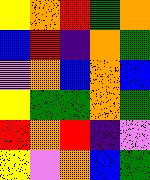[["yellow", "orange", "red", "green", "orange"], ["blue", "red", "indigo", "orange", "green"], ["violet", "orange", "blue", "orange", "blue"], ["yellow", "green", "green", "orange", "green"], ["red", "orange", "red", "indigo", "violet"], ["yellow", "violet", "orange", "blue", "green"]]